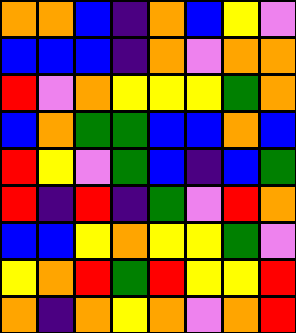[["orange", "orange", "blue", "indigo", "orange", "blue", "yellow", "violet"], ["blue", "blue", "blue", "indigo", "orange", "violet", "orange", "orange"], ["red", "violet", "orange", "yellow", "yellow", "yellow", "green", "orange"], ["blue", "orange", "green", "green", "blue", "blue", "orange", "blue"], ["red", "yellow", "violet", "green", "blue", "indigo", "blue", "green"], ["red", "indigo", "red", "indigo", "green", "violet", "red", "orange"], ["blue", "blue", "yellow", "orange", "yellow", "yellow", "green", "violet"], ["yellow", "orange", "red", "green", "red", "yellow", "yellow", "red"], ["orange", "indigo", "orange", "yellow", "orange", "violet", "orange", "red"]]